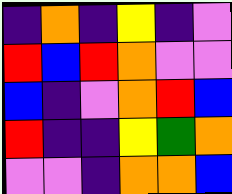[["indigo", "orange", "indigo", "yellow", "indigo", "violet"], ["red", "blue", "red", "orange", "violet", "violet"], ["blue", "indigo", "violet", "orange", "red", "blue"], ["red", "indigo", "indigo", "yellow", "green", "orange"], ["violet", "violet", "indigo", "orange", "orange", "blue"]]